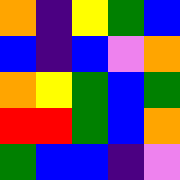[["orange", "indigo", "yellow", "green", "blue"], ["blue", "indigo", "blue", "violet", "orange"], ["orange", "yellow", "green", "blue", "green"], ["red", "red", "green", "blue", "orange"], ["green", "blue", "blue", "indigo", "violet"]]